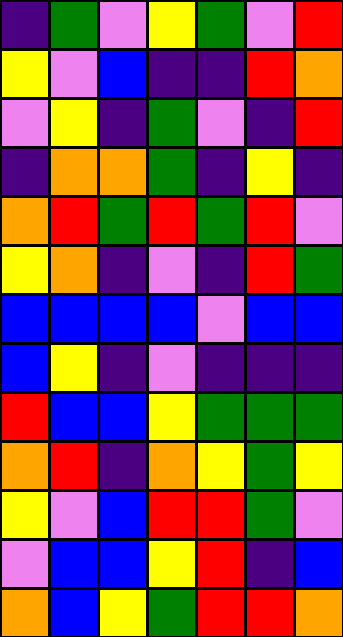[["indigo", "green", "violet", "yellow", "green", "violet", "red"], ["yellow", "violet", "blue", "indigo", "indigo", "red", "orange"], ["violet", "yellow", "indigo", "green", "violet", "indigo", "red"], ["indigo", "orange", "orange", "green", "indigo", "yellow", "indigo"], ["orange", "red", "green", "red", "green", "red", "violet"], ["yellow", "orange", "indigo", "violet", "indigo", "red", "green"], ["blue", "blue", "blue", "blue", "violet", "blue", "blue"], ["blue", "yellow", "indigo", "violet", "indigo", "indigo", "indigo"], ["red", "blue", "blue", "yellow", "green", "green", "green"], ["orange", "red", "indigo", "orange", "yellow", "green", "yellow"], ["yellow", "violet", "blue", "red", "red", "green", "violet"], ["violet", "blue", "blue", "yellow", "red", "indigo", "blue"], ["orange", "blue", "yellow", "green", "red", "red", "orange"]]